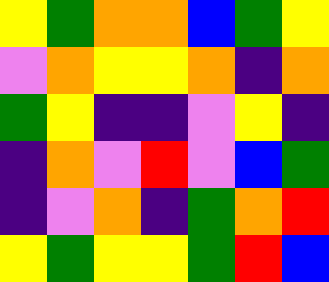[["yellow", "green", "orange", "orange", "blue", "green", "yellow"], ["violet", "orange", "yellow", "yellow", "orange", "indigo", "orange"], ["green", "yellow", "indigo", "indigo", "violet", "yellow", "indigo"], ["indigo", "orange", "violet", "red", "violet", "blue", "green"], ["indigo", "violet", "orange", "indigo", "green", "orange", "red"], ["yellow", "green", "yellow", "yellow", "green", "red", "blue"]]